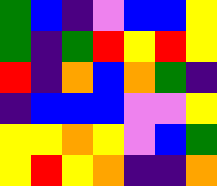[["green", "blue", "indigo", "violet", "blue", "blue", "yellow"], ["green", "indigo", "green", "red", "yellow", "red", "yellow"], ["red", "indigo", "orange", "blue", "orange", "green", "indigo"], ["indigo", "blue", "blue", "blue", "violet", "violet", "yellow"], ["yellow", "yellow", "orange", "yellow", "violet", "blue", "green"], ["yellow", "red", "yellow", "orange", "indigo", "indigo", "orange"]]